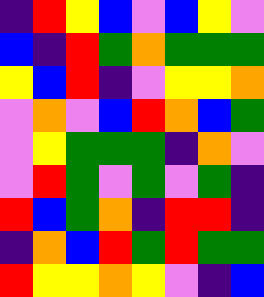[["indigo", "red", "yellow", "blue", "violet", "blue", "yellow", "violet"], ["blue", "indigo", "red", "green", "orange", "green", "green", "green"], ["yellow", "blue", "red", "indigo", "violet", "yellow", "yellow", "orange"], ["violet", "orange", "violet", "blue", "red", "orange", "blue", "green"], ["violet", "yellow", "green", "green", "green", "indigo", "orange", "violet"], ["violet", "red", "green", "violet", "green", "violet", "green", "indigo"], ["red", "blue", "green", "orange", "indigo", "red", "red", "indigo"], ["indigo", "orange", "blue", "red", "green", "red", "green", "green"], ["red", "yellow", "yellow", "orange", "yellow", "violet", "indigo", "blue"]]